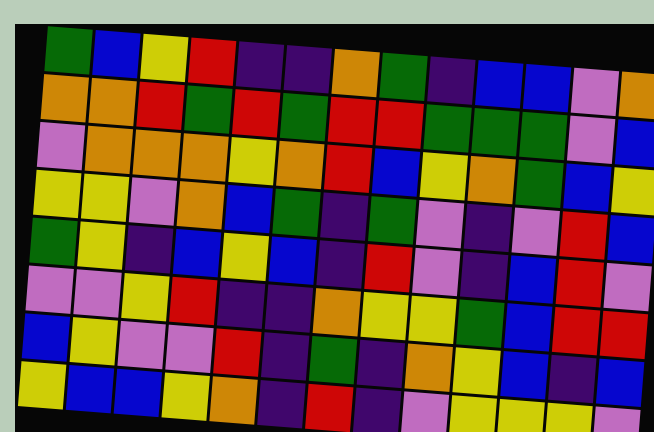[["green", "blue", "yellow", "red", "indigo", "indigo", "orange", "green", "indigo", "blue", "blue", "violet", "orange"], ["orange", "orange", "red", "green", "red", "green", "red", "red", "green", "green", "green", "violet", "blue"], ["violet", "orange", "orange", "orange", "yellow", "orange", "red", "blue", "yellow", "orange", "green", "blue", "yellow"], ["yellow", "yellow", "violet", "orange", "blue", "green", "indigo", "green", "violet", "indigo", "violet", "red", "blue"], ["green", "yellow", "indigo", "blue", "yellow", "blue", "indigo", "red", "violet", "indigo", "blue", "red", "violet"], ["violet", "violet", "yellow", "red", "indigo", "indigo", "orange", "yellow", "yellow", "green", "blue", "red", "red"], ["blue", "yellow", "violet", "violet", "red", "indigo", "green", "indigo", "orange", "yellow", "blue", "indigo", "blue"], ["yellow", "blue", "blue", "yellow", "orange", "indigo", "red", "indigo", "violet", "yellow", "yellow", "yellow", "violet"]]